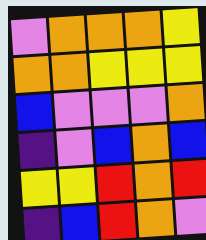[["violet", "orange", "orange", "orange", "yellow"], ["orange", "orange", "yellow", "yellow", "yellow"], ["blue", "violet", "violet", "violet", "orange"], ["indigo", "violet", "blue", "orange", "blue"], ["yellow", "yellow", "red", "orange", "red"], ["indigo", "blue", "red", "orange", "violet"]]